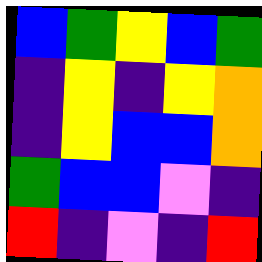[["blue", "green", "yellow", "blue", "green"], ["indigo", "yellow", "indigo", "yellow", "orange"], ["indigo", "yellow", "blue", "blue", "orange"], ["green", "blue", "blue", "violet", "indigo"], ["red", "indigo", "violet", "indigo", "red"]]